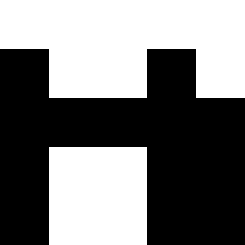[["white", "white", "white", "white", "white"], ["black", "white", "white", "black", "white"], ["black", "black", "black", "black", "black"], ["black", "white", "white", "black", "black"], ["black", "white", "white", "black", "black"]]